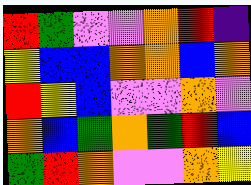[["red", "green", "violet", "violet", "orange", "red", "indigo"], ["yellow", "blue", "blue", "orange", "orange", "blue", "orange"], ["red", "yellow", "blue", "violet", "violet", "orange", "violet"], ["orange", "blue", "green", "orange", "green", "red", "blue"], ["green", "red", "orange", "violet", "violet", "orange", "yellow"]]